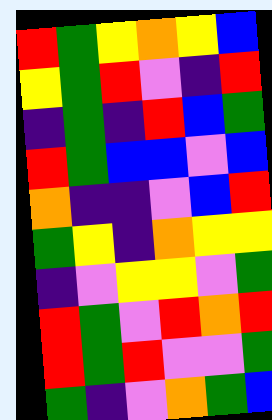[["red", "green", "yellow", "orange", "yellow", "blue"], ["yellow", "green", "red", "violet", "indigo", "red"], ["indigo", "green", "indigo", "red", "blue", "green"], ["red", "green", "blue", "blue", "violet", "blue"], ["orange", "indigo", "indigo", "violet", "blue", "red"], ["green", "yellow", "indigo", "orange", "yellow", "yellow"], ["indigo", "violet", "yellow", "yellow", "violet", "green"], ["red", "green", "violet", "red", "orange", "red"], ["red", "green", "red", "violet", "violet", "green"], ["green", "indigo", "violet", "orange", "green", "blue"]]